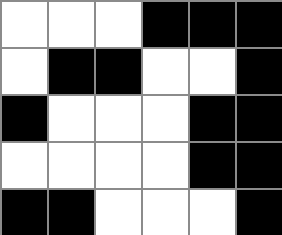[["white", "white", "white", "black", "black", "black"], ["white", "black", "black", "white", "white", "black"], ["black", "white", "white", "white", "black", "black"], ["white", "white", "white", "white", "black", "black"], ["black", "black", "white", "white", "white", "black"]]